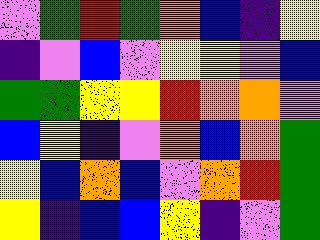[["violet", "green", "red", "green", "orange", "blue", "indigo", "yellow"], ["indigo", "violet", "blue", "violet", "yellow", "yellow", "violet", "blue"], ["green", "green", "yellow", "yellow", "red", "orange", "orange", "violet"], ["blue", "yellow", "indigo", "violet", "orange", "blue", "orange", "green"], ["yellow", "blue", "orange", "blue", "violet", "orange", "red", "green"], ["yellow", "indigo", "blue", "blue", "yellow", "indigo", "violet", "green"]]